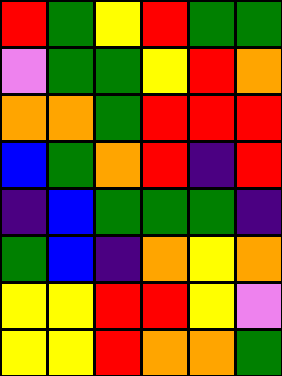[["red", "green", "yellow", "red", "green", "green"], ["violet", "green", "green", "yellow", "red", "orange"], ["orange", "orange", "green", "red", "red", "red"], ["blue", "green", "orange", "red", "indigo", "red"], ["indigo", "blue", "green", "green", "green", "indigo"], ["green", "blue", "indigo", "orange", "yellow", "orange"], ["yellow", "yellow", "red", "red", "yellow", "violet"], ["yellow", "yellow", "red", "orange", "orange", "green"]]